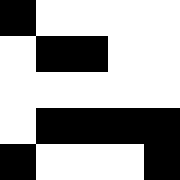[["black", "white", "white", "white", "white"], ["white", "black", "black", "white", "white"], ["white", "white", "white", "white", "white"], ["white", "black", "black", "black", "black"], ["black", "white", "white", "white", "black"]]